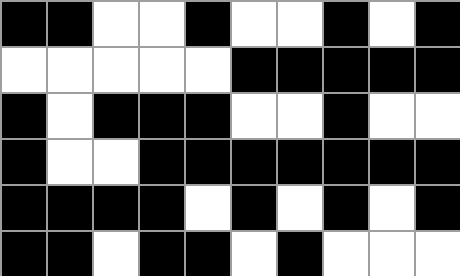[["black", "black", "white", "white", "black", "white", "white", "black", "white", "black"], ["white", "white", "white", "white", "white", "black", "black", "black", "black", "black"], ["black", "white", "black", "black", "black", "white", "white", "black", "white", "white"], ["black", "white", "white", "black", "black", "black", "black", "black", "black", "black"], ["black", "black", "black", "black", "white", "black", "white", "black", "white", "black"], ["black", "black", "white", "black", "black", "white", "black", "white", "white", "white"]]